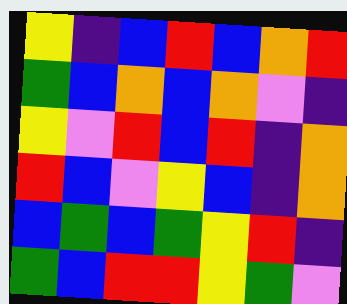[["yellow", "indigo", "blue", "red", "blue", "orange", "red"], ["green", "blue", "orange", "blue", "orange", "violet", "indigo"], ["yellow", "violet", "red", "blue", "red", "indigo", "orange"], ["red", "blue", "violet", "yellow", "blue", "indigo", "orange"], ["blue", "green", "blue", "green", "yellow", "red", "indigo"], ["green", "blue", "red", "red", "yellow", "green", "violet"]]